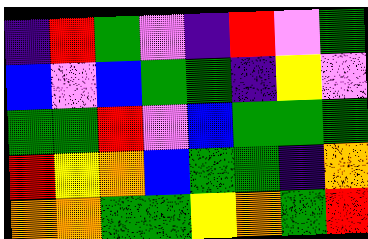[["indigo", "red", "green", "violet", "indigo", "red", "violet", "green"], ["blue", "violet", "blue", "green", "green", "indigo", "yellow", "violet"], ["green", "green", "red", "violet", "blue", "green", "green", "green"], ["red", "yellow", "orange", "blue", "green", "green", "indigo", "orange"], ["orange", "orange", "green", "green", "yellow", "orange", "green", "red"]]